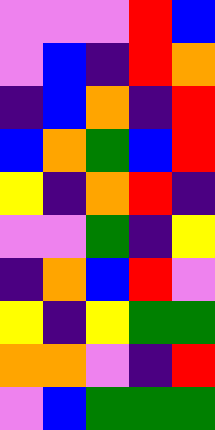[["violet", "violet", "violet", "red", "blue"], ["violet", "blue", "indigo", "red", "orange"], ["indigo", "blue", "orange", "indigo", "red"], ["blue", "orange", "green", "blue", "red"], ["yellow", "indigo", "orange", "red", "indigo"], ["violet", "violet", "green", "indigo", "yellow"], ["indigo", "orange", "blue", "red", "violet"], ["yellow", "indigo", "yellow", "green", "green"], ["orange", "orange", "violet", "indigo", "red"], ["violet", "blue", "green", "green", "green"]]